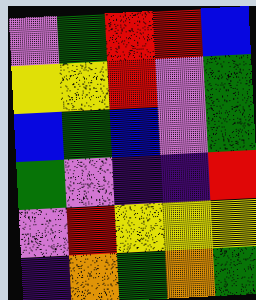[["violet", "green", "red", "red", "blue"], ["yellow", "yellow", "red", "violet", "green"], ["blue", "green", "blue", "violet", "green"], ["green", "violet", "indigo", "indigo", "red"], ["violet", "red", "yellow", "yellow", "yellow"], ["indigo", "orange", "green", "orange", "green"]]